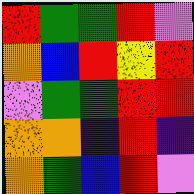[["red", "green", "green", "red", "violet"], ["orange", "blue", "red", "yellow", "red"], ["violet", "green", "green", "red", "red"], ["orange", "orange", "indigo", "red", "indigo"], ["orange", "green", "blue", "red", "violet"]]